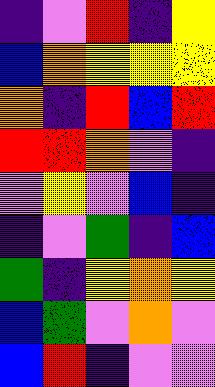[["indigo", "violet", "red", "indigo", "yellow"], ["blue", "orange", "yellow", "yellow", "yellow"], ["orange", "indigo", "red", "blue", "red"], ["red", "red", "orange", "violet", "indigo"], ["violet", "yellow", "violet", "blue", "indigo"], ["indigo", "violet", "green", "indigo", "blue"], ["green", "indigo", "yellow", "orange", "yellow"], ["blue", "green", "violet", "orange", "violet"], ["blue", "red", "indigo", "violet", "violet"]]